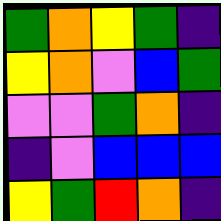[["green", "orange", "yellow", "green", "indigo"], ["yellow", "orange", "violet", "blue", "green"], ["violet", "violet", "green", "orange", "indigo"], ["indigo", "violet", "blue", "blue", "blue"], ["yellow", "green", "red", "orange", "indigo"]]